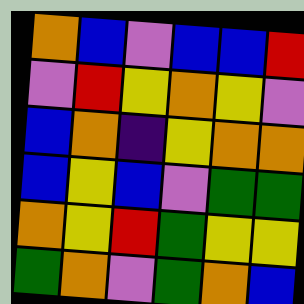[["orange", "blue", "violet", "blue", "blue", "red"], ["violet", "red", "yellow", "orange", "yellow", "violet"], ["blue", "orange", "indigo", "yellow", "orange", "orange"], ["blue", "yellow", "blue", "violet", "green", "green"], ["orange", "yellow", "red", "green", "yellow", "yellow"], ["green", "orange", "violet", "green", "orange", "blue"]]